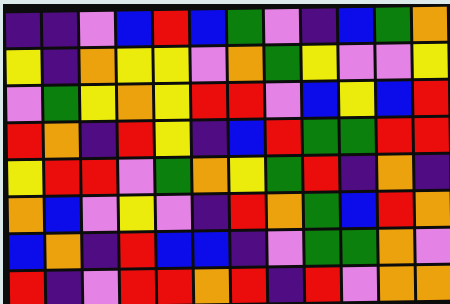[["indigo", "indigo", "violet", "blue", "red", "blue", "green", "violet", "indigo", "blue", "green", "orange"], ["yellow", "indigo", "orange", "yellow", "yellow", "violet", "orange", "green", "yellow", "violet", "violet", "yellow"], ["violet", "green", "yellow", "orange", "yellow", "red", "red", "violet", "blue", "yellow", "blue", "red"], ["red", "orange", "indigo", "red", "yellow", "indigo", "blue", "red", "green", "green", "red", "red"], ["yellow", "red", "red", "violet", "green", "orange", "yellow", "green", "red", "indigo", "orange", "indigo"], ["orange", "blue", "violet", "yellow", "violet", "indigo", "red", "orange", "green", "blue", "red", "orange"], ["blue", "orange", "indigo", "red", "blue", "blue", "indigo", "violet", "green", "green", "orange", "violet"], ["red", "indigo", "violet", "red", "red", "orange", "red", "indigo", "red", "violet", "orange", "orange"]]